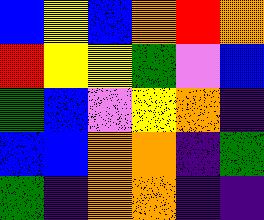[["blue", "yellow", "blue", "orange", "red", "orange"], ["red", "yellow", "yellow", "green", "violet", "blue"], ["green", "blue", "violet", "yellow", "orange", "indigo"], ["blue", "blue", "orange", "orange", "indigo", "green"], ["green", "indigo", "orange", "orange", "indigo", "indigo"]]